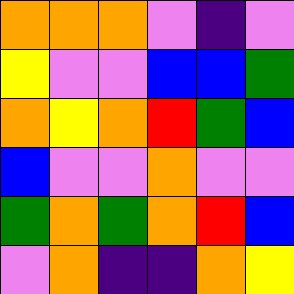[["orange", "orange", "orange", "violet", "indigo", "violet"], ["yellow", "violet", "violet", "blue", "blue", "green"], ["orange", "yellow", "orange", "red", "green", "blue"], ["blue", "violet", "violet", "orange", "violet", "violet"], ["green", "orange", "green", "orange", "red", "blue"], ["violet", "orange", "indigo", "indigo", "orange", "yellow"]]